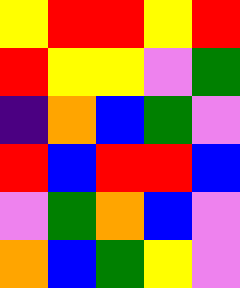[["yellow", "red", "red", "yellow", "red"], ["red", "yellow", "yellow", "violet", "green"], ["indigo", "orange", "blue", "green", "violet"], ["red", "blue", "red", "red", "blue"], ["violet", "green", "orange", "blue", "violet"], ["orange", "blue", "green", "yellow", "violet"]]